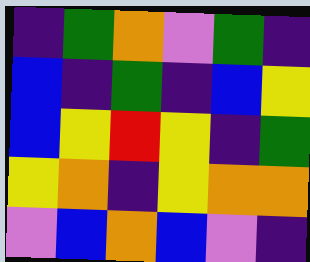[["indigo", "green", "orange", "violet", "green", "indigo"], ["blue", "indigo", "green", "indigo", "blue", "yellow"], ["blue", "yellow", "red", "yellow", "indigo", "green"], ["yellow", "orange", "indigo", "yellow", "orange", "orange"], ["violet", "blue", "orange", "blue", "violet", "indigo"]]